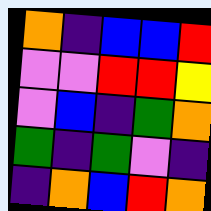[["orange", "indigo", "blue", "blue", "red"], ["violet", "violet", "red", "red", "yellow"], ["violet", "blue", "indigo", "green", "orange"], ["green", "indigo", "green", "violet", "indigo"], ["indigo", "orange", "blue", "red", "orange"]]